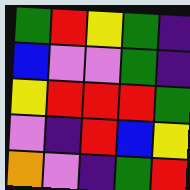[["green", "red", "yellow", "green", "indigo"], ["blue", "violet", "violet", "green", "indigo"], ["yellow", "red", "red", "red", "green"], ["violet", "indigo", "red", "blue", "yellow"], ["orange", "violet", "indigo", "green", "red"]]